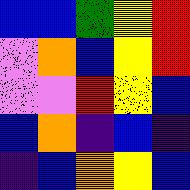[["blue", "blue", "green", "yellow", "red"], ["violet", "orange", "blue", "yellow", "red"], ["violet", "violet", "red", "yellow", "blue"], ["blue", "orange", "indigo", "blue", "indigo"], ["indigo", "blue", "orange", "yellow", "blue"]]